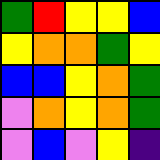[["green", "red", "yellow", "yellow", "blue"], ["yellow", "orange", "orange", "green", "yellow"], ["blue", "blue", "yellow", "orange", "green"], ["violet", "orange", "yellow", "orange", "green"], ["violet", "blue", "violet", "yellow", "indigo"]]